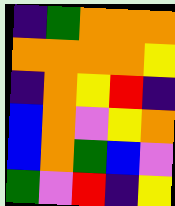[["indigo", "green", "orange", "orange", "orange"], ["orange", "orange", "orange", "orange", "yellow"], ["indigo", "orange", "yellow", "red", "indigo"], ["blue", "orange", "violet", "yellow", "orange"], ["blue", "orange", "green", "blue", "violet"], ["green", "violet", "red", "indigo", "yellow"]]